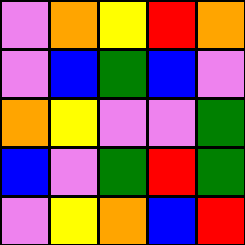[["violet", "orange", "yellow", "red", "orange"], ["violet", "blue", "green", "blue", "violet"], ["orange", "yellow", "violet", "violet", "green"], ["blue", "violet", "green", "red", "green"], ["violet", "yellow", "orange", "blue", "red"]]